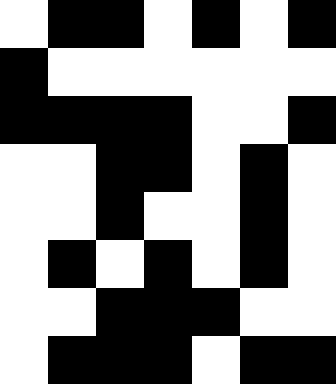[["white", "black", "black", "white", "black", "white", "black"], ["black", "white", "white", "white", "white", "white", "white"], ["black", "black", "black", "black", "white", "white", "black"], ["white", "white", "black", "black", "white", "black", "white"], ["white", "white", "black", "white", "white", "black", "white"], ["white", "black", "white", "black", "white", "black", "white"], ["white", "white", "black", "black", "black", "white", "white"], ["white", "black", "black", "black", "white", "black", "black"]]